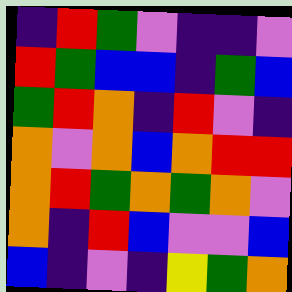[["indigo", "red", "green", "violet", "indigo", "indigo", "violet"], ["red", "green", "blue", "blue", "indigo", "green", "blue"], ["green", "red", "orange", "indigo", "red", "violet", "indigo"], ["orange", "violet", "orange", "blue", "orange", "red", "red"], ["orange", "red", "green", "orange", "green", "orange", "violet"], ["orange", "indigo", "red", "blue", "violet", "violet", "blue"], ["blue", "indigo", "violet", "indigo", "yellow", "green", "orange"]]